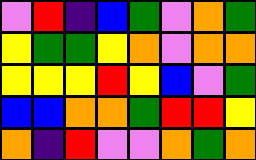[["violet", "red", "indigo", "blue", "green", "violet", "orange", "green"], ["yellow", "green", "green", "yellow", "orange", "violet", "orange", "orange"], ["yellow", "yellow", "yellow", "red", "yellow", "blue", "violet", "green"], ["blue", "blue", "orange", "orange", "green", "red", "red", "yellow"], ["orange", "indigo", "red", "violet", "violet", "orange", "green", "orange"]]